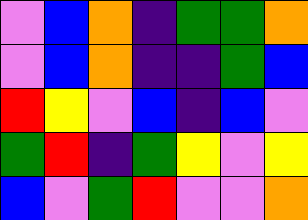[["violet", "blue", "orange", "indigo", "green", "green", "orange"], ["violet", "blue", "orange", "indigo", "indigo", "green", "blue"], ["red", "yellow", "violet", "blue", "indigo", "blue", "violet"], ["green", "red", "indigo", "green", "yellow", "violet", "yellow"], ["blue", "violet", "green", "red", "violet", "violet", "orange"]]